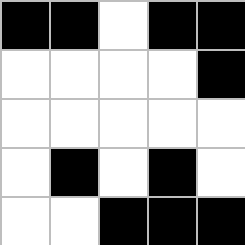[["black", "black", "white", "black", "black"], ["white", "white", "white", "white", "black"], ["white", "white", "white", "white", "white"], ["white", "black", "white", "black", "white"], ["white", "white", "black", "black", "black"]]